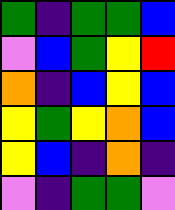[["green", "indigo", "green", "green", "blue"], ["violet", "blue", "green", "yellow", "red"], ["orange", "indigo", "blue", "yellow", "blue"], ["yellow", "green", "yellow", "orange", "blue"], ["yellow", "blue", "indigo", "orange", "indigo"], ["violet", "indigo", "green", "green", "violet"]]